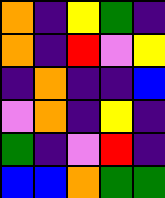[["orange", "indigo", "yellow", "green", "indigo"], ["orange", "indigo", "red", "violet", "yellow"], ["indigo", "orange", "indigo", "indigo", "blue"], ["violet", "orange", "indigo", "yellow", "indigo"], ["green", "indigo", "violet", "red", "indigo"], ["blue", "blue", "orange", "green", "green"]]